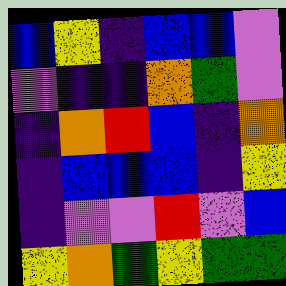[["blue", "yellow", "indigo", "blue", "blue", "violet"], ["violet", "indigo", "indigo", "orange", "green", "violet"], ["indigo", "orange", "red", "blue", "indigo", "orange"], ["indigo", "blue", "blue", "blue", "indigo", "yellow"], ["indigo", "violet", "violet", "red", "violet", "blue"], ["yellow", "orange", "green", "yellow", "green", "green"]]